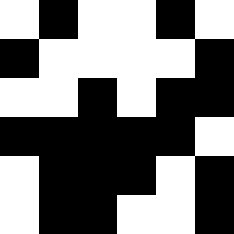[["white", "black", "white", "white", "black", "white"], ["black", "white", "white", "white", "white", "black"], ["white", "white", "black", "white", "black", "black"], ["black", "black", "black", "black", "black", "white"], ["white", "black", "black", "black", "white", "black"], ["white", "black", "black", "white", "white", "black"]]